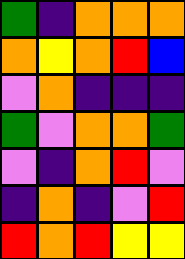[["green", "indigo", "orange", "orange", "orange"], ["orange", "yellow", "orange", "red", "blue"], ["violet", "orange", "indigo", "indigo", "indigo"], ["green", "violet", "orange", "orange", "green"], ["violet", "indigo", "orange", "red", "violet"], ["indigo", "orange", "indigo", "violet", "red"], ["red", "orange", "red", "yellow", "yellow"]]